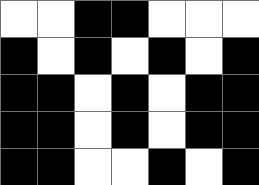[["white", "white", "black", "black", "white", "white", "white"], ["black", "white", "black", "white", "black", "white", "black"], ["black", "black", "white", "black", "white", "black", "black"], ["black", "black", "white", "black", "white", "black", "black"], ["black", "black", "white", "white", "black", "white", "black"]]